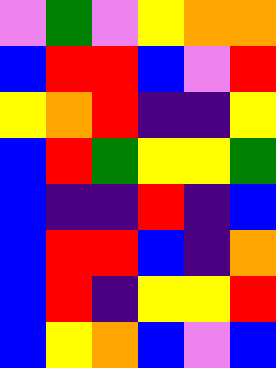[["violet", "green", "violet", "yellow", "orange", "orange"], ["blue", "red", "red", "blue", "violet", "red"], ["yellow", "orange", "red", "indigo", "indigo", "yellow"], ["blue", "red", "green", "yellow", "yellow", "green"], ["blue", "indigo", "indigo", "red", "indigo", "blue"], ["blue", "red", "red", "blue", "indigo", "orange"], ["blue", "red", "indigo", "yellow", "yellow", "red"], ["blue", "yellow", "orange", "blue", "violet", "blue"]]